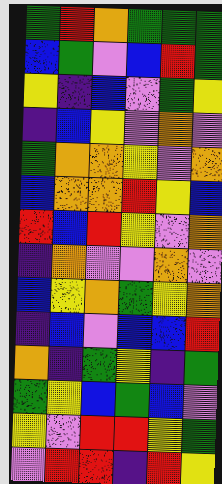[["green", "red", "orange", "green", "green", "green"], ["blue", "green", "violet", "blue", "red", "green"], ["yellow", "indigo", "blue", "violet", "green", "yellow"], ["indigo", "blue", "yellow", "violet", "orange", "violet"], ["green", "orange", "orange", "yellow", "violet", "orange"], ["blue", "orange", "orange", "red", "yellow", "blue"], ["red", "blue", "red", "yellow", "violet", "orange"], ["indigo", "orange", "violet", "violet", "orange", "violet"], ["blue", "yellow", "orange", "green", "yellow", "orange"], ["indigo", "blue", "violet", "blue", "blue", "red"], ["orange", "indigo", "green", "yellow", "indigo", "green"], ["green", "yellow", "blue", "green", "blue", "violet"], ["yellow", "violet", "red", "red", "yellow", "green"], ["violet", "red", "red", "indigo", "red", "yellow"]]